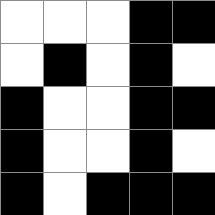[["white", "white", "white", "black", "black"], ["white", "black", "white", "black", "white"], ["black", "white", "white", "black", "black"], ["black", "white", "white", "black", "white"], ["black", "white", "black", "black", "black"]]